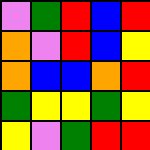[["violet", "green", "red", "blue", "red"], ["orange", "violet", "red", "blue", "yellow"], ["orange", "blue", "blue", "orange", "red"], ["green", "yellow", "yellow", "green", "yellow"], ["yellow", "violet", "green", "red", "red"]]